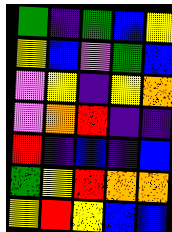[["green", "indigo", "green", "blue", "yellow"], ["yellow", "blue", "violet", "green", "blue"], ["violet", "yellow", "indigo", "yellow", "orange"], ["violet", "orange", "red", "indigo", "indigo"], ["red", "indigo", "blue", "indigo", "blue"], ["green", "yellow", "red", "orange", "orange"], ["yellow", "red", "yellow", "blue", "blue"]]